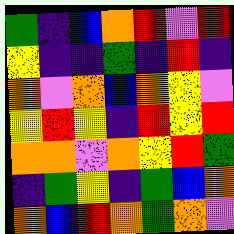[["green", "indigo", "blue", "orange", "red", "violet", "red"], ["yellow", "indigo", "indigo", "green", "indigo", "red", "indigo"], ["orange", "violet", "orange", "blue", "orange", "yellow", "violet"], ["yellow", "red", "yellow", "indigo", "red", "yellow", "red"], ["orange", "orange", "violet", "orange", "yellow", "red", "green"], ["indigo", "green", "yellow", "indigo", "green", "blue", "orange"], ["orange", "blue", "red", "orange", "green", "orange", "violet"]]